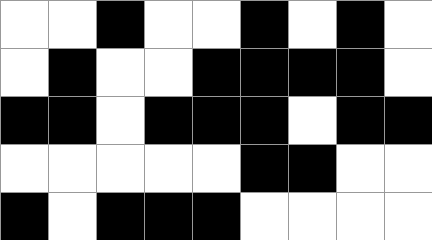[["white", "white", "black", "white", "white", "black", "white", "black", "white"], ["white", "black", "white", "white", "black", "black", "black", "black", "white"], ["black", "black", "white", "black", "black", "black", "white", "black", "black"], ["white", "white", "white", "white", "white", "black", "black", "white", "white"], ["black", "white", "black", "black", "black", "white", "white", "white", "white"]]